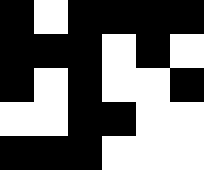[["black", "white", "black", "black", "black", "black"], ["black", "black", "black", "white", "black", "white"], ["black", "white", "black", "white", "white", "black"], ["white", "white", "black", "black", "white", "white"], ["black", "black", "black", "white", "white", "white"]]